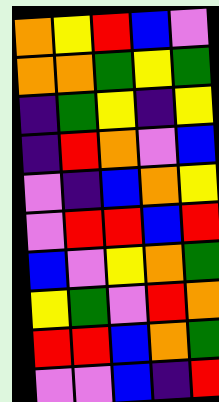[["orange", "yellow", "red", "blue", "violet"], ["orange", "orange", "green", "yellow", "green"], ["indigo", "green", "yellow", "indigo", "yellow"], ["indigo", "red", "orange", "violet", "blue"], ["violet", "indigo", "blue", "orange", "yellow"], ["violet", "red", "red", "blue", "red"], ["blue", "violet", "yellow", "orange", "green"], ["yellow", "green", "violet", "red", "orange"], ["red", "red", "blue", "orange", "green"], ["violet", "violet", "blue", "indigo", "red"]]